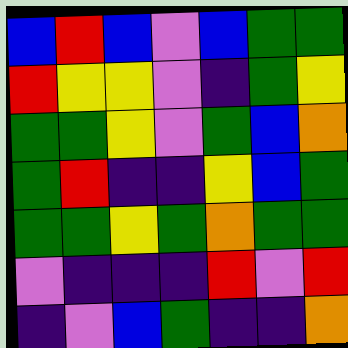[["blue", "red", "blue", "violet", "blue", "green", "green"], ["red", "yellow", "yellow", "violet", "indigo", "green", "yellow"], ["green", "green", "yellow", "violet", "green", "blue", "orange"], ["green", "red", "indigo", "indigo", "yellow", "blue", "green"], ["green", "green", "yellow", "green", "orange", "green", "green"], ["violet", "indigo", "indigo", "indigo", "red", "violet", "red"], ["indigo", "violet", "blue", "green", "indigo", "indigo", "orange"]]